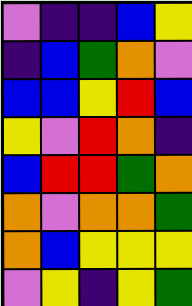[["violet", "indigo", "indigo", "blue", "yellow"], ["indigo", "blue", "green", "orange", "violet"], ["blue", "blue", "yellow", "red", "blue"], ["yellow", "violet", "red", "orange", "indigo"], ["blue", "red", "red", "green", "orange"], ["orange", "violet", "orange", "orange", "green"], ["orange", "blue", "yellow", "yellow", "yellow"], ["violet", "yellow", "indigo", "yellow", "green"]]